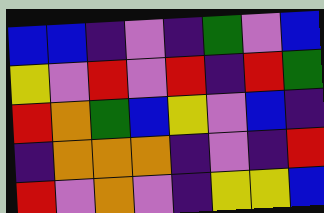[["blue", "blue", "indigo", "violet", "indigo", "green", "violet", "blue"], ["yellow", "violet", "red", "violet", "red", "indigo", "red", "green"], ["red", "orange", "green", "blue", "yellow", "violet", "blue", "indigo"], ["indigo", "orange", "orange", "orange", "indigo", "violet", "indigo", "red"], ["red", "violet", "orange", "violet", "indigo", "yellow", "yellow", "blue"]]